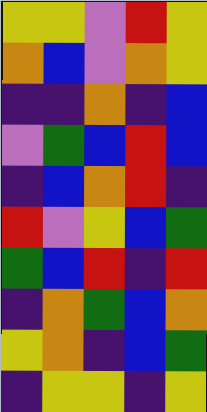[["yellow", "yellow", "violet", "red", "yellow"], ["orange", "blue", "violet", "orange", "yellow"], ["indigo", "indigo", "orange", "indigo", "blue"], ["violet", "green", "blue", "red", "blue"], ["indigo", "blue", "orange", "red", "indigo"], ["red", "violet", "yellow", "blue", "green"], ["green", "blue", "red", "indigo", "red"], ["indigo", "orange", "green", "blue", "orange"], ["yellow", "orange", "indigo", "blue", "green"], ["indigo", "yellow", "yellow", "indigo", "yellow"]]